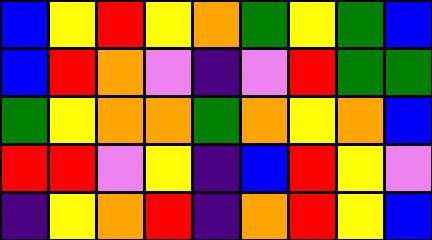[["blue", "yellow", "red", "yellow", "orange", "green", "yellow", "green", "blue"], ["blue", "red", "orange", "violet", "indigo", "violet", "red", "green", "green"], ["green", "yellow", "orange", "orange", "green", "orange", "yellow", "orange", "blue"], ["red", "red", "violet", "yellow", "indigo", "blue", "red", "yellow", "violet"], ["indigo", "yellow", "orange", "red", "indigo", "orange", "red", "yellow", "blue"]]